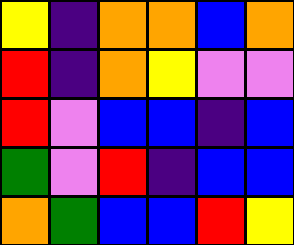[["yellow", "indigo", "orange", "orange", "blue", "orange"], ["red", "indigo", "orange", "yellow", "violet", "violet"], ["red", "violet", "blue", "blue", "indigo", "blue"], ["green", "violet", "red", "indigo", "blue", "blue"], ["orange", "green", "blue", "blue", "red", "yellow"]]